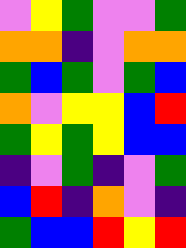[["violet", "yellow", "green", "violet", "violet", "green"], ["orange", "orange", "indigo", "violet", "orange", "orange"], ["green", "blue", "green", "violet", "green", "blue"], ["orange", "violet", "yellow", "yellow", "blue", "red"], ["green", "yellow", "green", "yellow", "blue", "blue"], ["indigo", "violet", "green", "indigo", "violet", "green"], ["blue", "red", "indigo", "orange", "violet", "indigo"], ["green", "blue", "blue", "red", "yellow", "red"]]